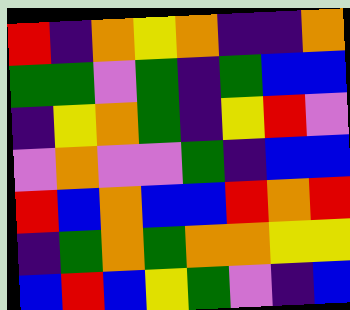[["red", "indigo", "orange", "yellow", "orange", "indigo", "indigo", "orange"], ["green", "green", "violet", "green", "indigo", "green", "blue", "blue"], ["indigo", "yellow", "orange", "green", "indigo", "yellow", "red", "violet"], ["violet", "orange", "violet", "violet", "green", "indigo", "blue", "blue"], ["red", "blue", "orange", "blue", "blue", "red", "orange", "red"], ["indigo", "green", "orange", "green", "orange", "orange", "yellow", "yellow"], ["blue", "red", "blue", "yellow", "green", "violet", "indigo", "blue"]]